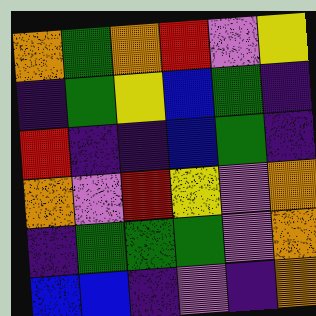[["orange", "green", "orange", "red", "violet", "yellow"], ["indigo", "green", "yellow", "blue", "green", "indigo"], ["red", "indigo", "indigo", "blue", "green", "indigo"], ["orange", "violet", "red", "yellow", "violet", "orange"], ["indigo", "green", "green", "green", "violet", "orange"], ["blue", "blue", "indigo", "violet", "indigo", "orange"]]